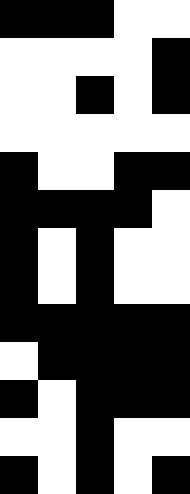[["black", "black", "black", "white", "white"], ["white", "white", "white", "white", "black"], ["white", "white", "black", "white", "black"], ["white", "white", "white", "white", "white"], ["black", "white", "white", "black", "black"], ["black", "black", "black", "black", "white"], ["black", "white", "black", "white", "white"], ["black", "white", "black", "white", "white"], ["black", "black", "black", "black", "black"], ["white", "black", "black", "black", "black"], ["black", "white", "black", "black", "black"], ["white", "white", "black", "white", "white"], ["black", "white", "black", "white", "black"]]